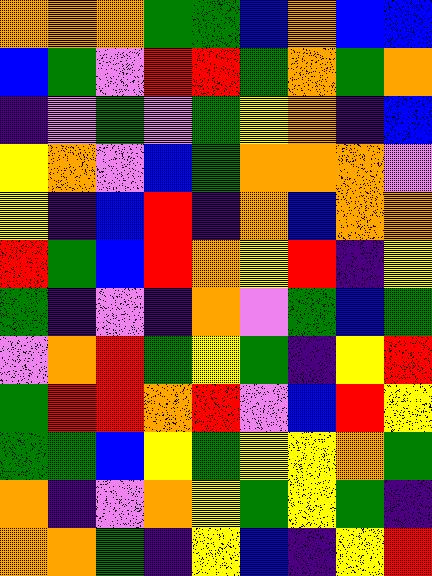[["orange", "orange", "orange", "green", "green", "blue", "orange", "blue", "blue"], ["blue", "green", "violet", "red", "red", "green", "orange", "green", "orange"], ["indigo", "violet", "green", "violet", "green", "yellow", "orange", "indigo", "blue"], ["yellow", "orange", "violet", "blue", "green", "orange", "orange", "orange", "violet"], ["yellow", "indigo", "blue", "red", "indigo", "orange", "blue", "orange", "orange"], ["red", "green", "blue", "red", "orange", "yellow", "red", "indigo", "yellow"], ["green", "indigo", "violet", "indigo", "orange", "violet", "green", "blue", "green"], ["violet", "orange", "red", "green", "yellow", "green", "indigo", "yellow", "red"], ["green", "red", "red", "orange", "red", "violet", "blue", "red", "yellow"], ["green", "green", "blue", "yellow", "green", "yellow", "yellow", "orange", "green"], ["orange", "indigo", "violet", "orange", "yellow", "green", "yellow", "green", "indigo"], ["orange", "orange", "green", "indigo", "yellow", "blue", "indigo", "yellow", "red"]]